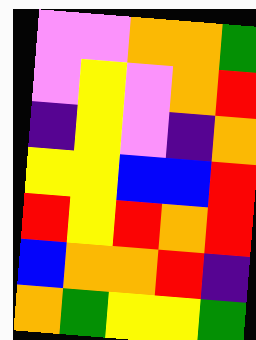[["violet", "violet", "orange", "orange", "green"], ["violet", "yellow", "violet", "orange", "red"], ["indigo", "yellow", "violet", "indigo", "orange"], ["yellow", "yellow", "blue", "blue", "red"], ["red", "yellow", "red", "orange", "red"], ["blue", "orange", "orange", "red", "indigo"], ["orange", "green", "yellow", "yellow", "green"]]